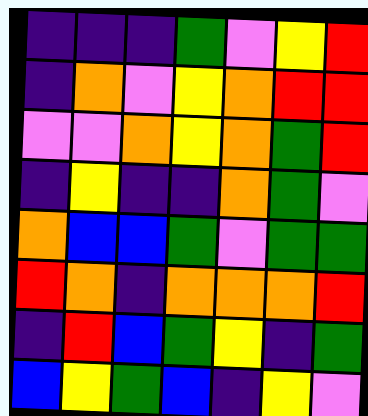[["indigo", "indigo", "indigo", "green", "violet", "yellow", "red"], ["indigo", "orange", "violet", "yellow", "orange", "red", "red"], ["violet", "violet", "orange", "yellow", "orange", "green", "red"], ["indigo", "yellow", "indigo", "indigo", "orange", "green", "violet"], ["orange", "blue", "blue", "green", "violet", "green", "green"], ["red", "orange", "indigo", "orange", "orange", "orange", "red"], ["indigo", "red", "blue", "green", "yellow", "indigo", "green"], ["blue", "yellow", "green", "blue", "indigo", "yellow", "violet"]]